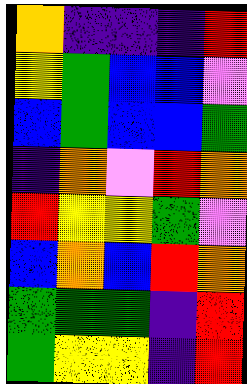[["orange", "indigo", "indigo", "indigo", "red"], ["yellow", "green", "blue", "blue", "violet"], ["blue", "green", "blue", "blue", "green"], ["indigo", "orange", "violet", "red", "orange"], ["red", "yellow", "yellow", "green", "violet"], ["blue", "orange", "blue", "red", "orange"], ["green", "green", "green", "indigo", "red"], ["green", "yellow", "yellow", "indigo", "red"]]